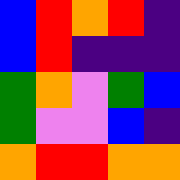[["blue", "red", "orange", "red", "indigo"], ["blue", "red", "indigo", "indigo", "indigo"], ["green", "orange", "violet", "green", "blue"], ["green", "violet", "violet", "blue", "indigo"], ["orange", "red", "red", "orange", "orange"]]